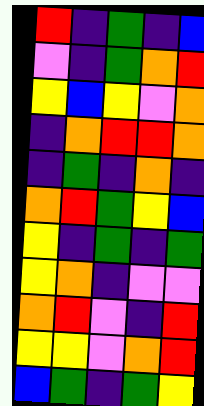[["red", "indigo", "green", "indigo", "blue"], ["violet", "indigo", "green", "orange", "red"], ["yellow", "blue", "yellow", "violet", "orange"], ["indigo", "orange", "red", "red", "orange"], ["indigo", "green", "indigo", "orange", "indigo"], ["orange", "red", "green", "yellow", "blue"], ["yellow", "indigo", "green", "indigo", "green"], ["yellow", "orange", "indigo", "violet", "violet"], ["orange", "red", "violet", "indigo", "red"], ["yellow", "yellow", "violet", "orange", "red"], ["blue", "green", "indigo", "green", "yellow"]]